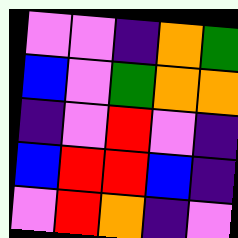[["violet", "violet", "indigo", "orange", "green"], ["blue", "violet", "green", "orange", "orange"], ["indigo", "violet", "red", "violet", "indigo"], ["blue", "red", "red", "blue", "indigo"], ["violet", "red", "orange", "indigo", "violet"]]